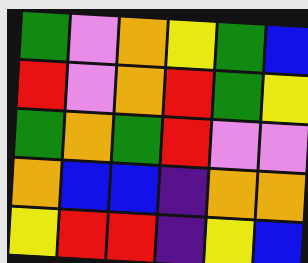[["green", "violet", "orange", "yellow", "green", "blue"], ["red", "violet", "orange", "red", "green", "yellow"], ["green", "orange", "green", "red", "violet", "violet"], ["orange", "blue", "blue", "indigo", "orange", "orange"], ["yellow", "red", "red", "indigo", "yellow", "blue"]]